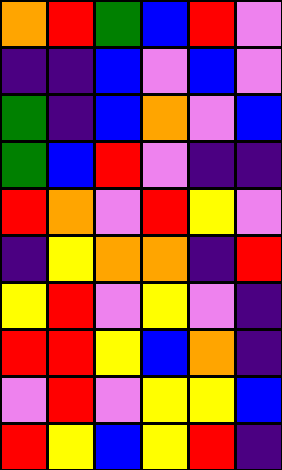[["orange", "red", "green", "blue", "red", "violet"], ["indigo", "indigo", "blue", "violet", "blue", "violet"], ["green", "indigo", "blue", "orange", "violet", "blue"], ["green", "blue", "red", "violet", "indigo", "indigo"], ["red", "orange", "violet", "red", "yellow", "violet"], ["indigo", "yellow", "orange", "orange", "indigo", "red"], ["yellow", "red", "violet", "yellow", "violet", "indigo"], ["red", "red", "yellow", "blue", "orange", "indigo"], ["violet", "red", "violet", "yellow", "yellow", "blue"], ["red", "yellow", "blue", "yellow", "red", "indigo"]]